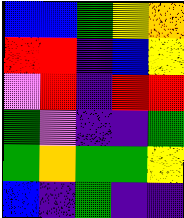[["blue", "blue", "green", "yellow", "orange"], ["red", "red", "indigo", "blue", "yellow"], ["violet", "red", "indigo", "red", "red"], ["green", "violet", "indigo", "indigo", "green"], ["green", "orange", "green", "green", "yellow"], ["blue", "indigo", "green", "indigo", "indigo"]]